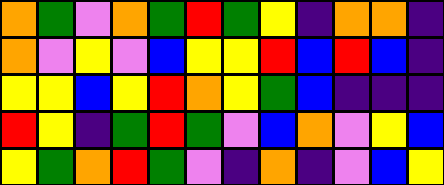[["orange", "green", "violet", "orange", "green", "red", "green", "yellow", "indigo", "orange", "orange", "indigo"], ["orange", "violet", "yellow", "violet", "blue", "yellow", "yellow", "red", "blue", "red", "blue", "indigo"], ["yellow", "yellow", "blue", "yellow", "red", "orange", "yellow", "green", "blue", "indigo", "indigo", "indigo"], ["red", "yellow", "indigo", "green", "red", "green", "violet", "blue", "orange", "violet", "yellow", "blue"], ["yellow", "green", "orange", "red", "green", "violet", "indigo", "orange", "indigo", "violet", "blue", "yellow"]]